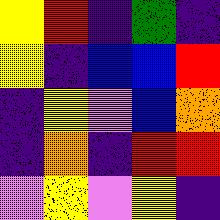[["yellow", "red", "indigo", "green", "indigo"], ["yellow", "indigo", "blue", "blue", "red"], ["indigo", "yellow", "violet", "blue", "orange"], ["indigo", "orange", "indigo", "red", "red"], ["violet", "yellow", "violet", "yellow", "indigo"]]